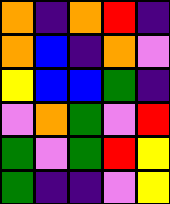[["orange", "indigo", "orange", "red", "indigo"], ["orange", "blue", "indigo", "orange", "violet"], ["yellow", "blue", "blue", "green", "indigo"], ["violet", "orange", "green", "violet", "red"], ["green", "violet", "green", "red", "yellow"], ["green", "indigo", "indigo", "violet", "yellow"]]